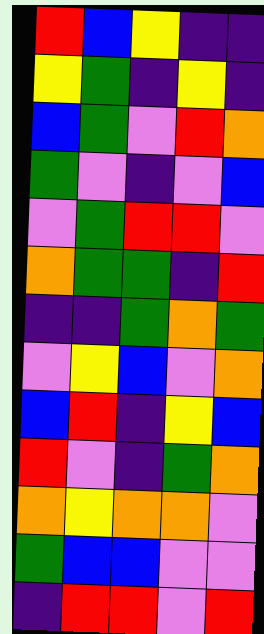[["red", "blue", "yellow", "indigo", "indigo"], ["yellow", "green", "indigo", "yellow", "indigo"], ["blue", "green", "violet", "red", "orange"], ["green", "violet", "indigo", "violet", "blue"], ["violet", "green", "red", "red", "violet"], ["orange", "green", "green", "indigo", "red"], ["indigo", "indigo", "green", "orange", "green"], ["violet", "yellow", "blue", "violet", "orange"], ["blue", "red", "indigo", "yellow", "blue"], ["red", "violet", "indigo", "green", "orange"], ["orange", "yellow", "orange", "orange", "violet"], ["green", "blue", "blue", "violet", "violet"], ["indigo", "red", "red", "violet", "red"]]